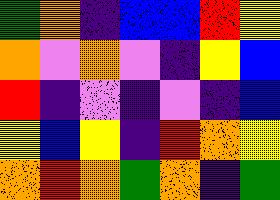[["green", "orange", "indigo", "blue", "blue", "red", "yellow"], ["orange", "violet", "orange", "violet", "indigo", "yellow", "blue"], ["red", "indigo", "violet", "indigo", "violet", "indigo", "blue"], ["yellow", "blue", "yellow", "indigo", "red", "orange", "yellow"], ["orange", "red", "orange", "green", "orange", "indigo", "green"]]